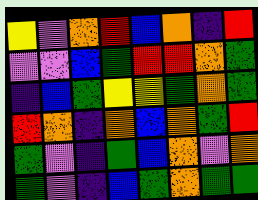[["yellow", "violet", "orange", "red", "blue", "orange", "indigo", "red"], ["violet", "violet", "blue", "green", "red", "red", "orange", "green"], ["indigo", "blue", "green", "yellow", "yellow", "green", "orange", "green"], ["red", "orange", "indigo", "orange", "blue", "orange", "green", "red"], ["green", "violet", "indigo", "green", "blue", "orange", "violet", "orange"], ["green", "violet", "indigo", "blue", "green", "orange", "green", "green"]]